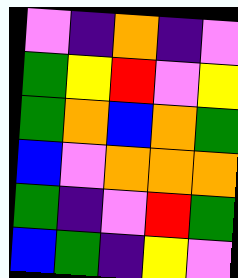[["violet", "indigo", "orange", "indigo", "violet"], ["green", "yellow", "red", "violet", "yellow"], ["green", "orange", "blue", "orange", "green"], ["blue", "violet", "orange", "orange", "orange"], ["green", "indigo", "violet", "red", "green"], ["blue", "green", "indigo", "yellow", "violet"]]